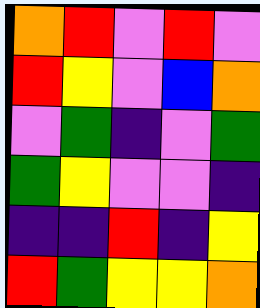[["orange", "red", "violet", "red", "violet"], ["red", "yellow", "violet", "blue", "orange"], ["violet", "green", "indigo", "violet", "green"], ["green", "yellow", "violet", "violet", "indigo"], ["indigo", "indigo", "red", "indigo", "yellow"], ["red", "green", "yellow", "yellow", "orange"]]